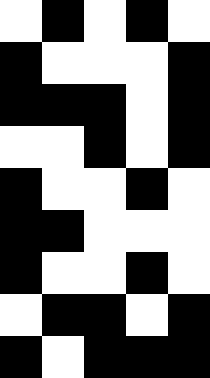[["white", "black", "white", "black", "white"], ["black", "white", "white", "white", "black"], ["black", "black", "black", "white", "black"], ["white", "white", "black", "white", "black"], ["black", "white", "white", "black", "white"], ["black", "black", "white", "white", "white"], ["black", "white", "white", "black", "white"], ["white", "black", "black", "white", "black"], ["black", "white", "black", "black", "black"]]